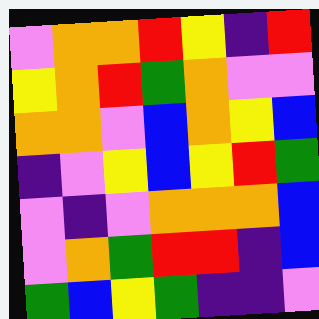[["violet", "orange", "orange", "red", "yellow", "indigo", "red"], ["yellow", "orange", "red", "green", "orange", "violet", "violet"], ["orange", "orange", "violet", "blue", "orange", "yellow", "blue"], ["indigo", "violet", "yellow", "blue", "yellow", "red", "green"], ["violet", "indigo", "violet", "orange", "orange", "orange", "blue"], ["violet", "orange", "green", "red", "red", "indigo", "blue"], ["green", "blue", "yellow", "green", "indigo", "indigo", "violet"]]